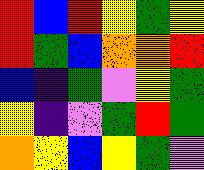[["red", "blue", "red", "yellow", "green", "yellow"], ["red", "green", "blue", "orange", "orange", "red"], ["blue", "indigo", "green", "violet", "yellow", "green"], ["yellow", "indigo", "violet", "green", "red", "green"], ["orange", "yellow", "blue", "yellow", "green", "violet"]]